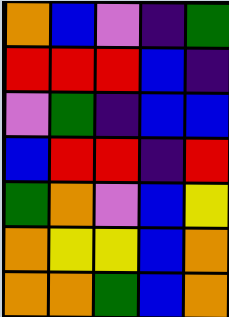[["orange", "blue", "violet", "indigo", "green"], ["red", "red", "red", "blue", "indigo"], ["violet", "green", "indigo", "blue", "blue"], ["blue", "red", "red", "indigo", "red"], ["green", "orange", "violet", "blue", "yellow"], ["orange", "yellow", "yellow", "blue", "orange"], ["orange", "orange", "green", "blue", "orange"]]